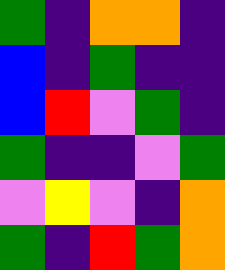[["green", "indigo", "orange", "orange", "indigo"], ["blue", "indigo", "green", "indigo", "indigo"], ["blue", "red", "violet", "green", "indigo"], ["green", "indigo", "indigo", "violet", "green"], ["violet", "yellow", "violet", "indigo", "orange"], ["green", "indigo", "red", "green", "orange"]]